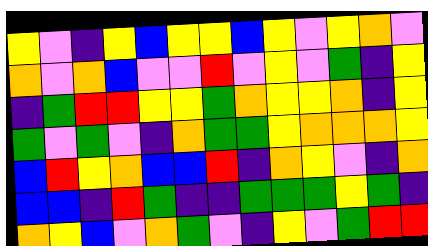[["yellow", "violet", "indigo", "yellow", "blue", "yellow", "yellow", "blue", "yellow", "violet", "yellow", "orange", "violet"], ["orange", "violet", "orange", "blue", "violet", "violet", "red", "violet", "yellow", "violet", "green", "indigo", "yellow"], ["indigo", "green", "red", "red", "yellow", "yellow", "green", "orange", "yellow", "yellow", "orange", "indigo", "yellow"], ["green", "violet", "green", "violet", "indigo", "orange", "green", "green", "yellow", "orange", "orange", "orange", "yellow"], ["blue", "red", "yellow", "orange", "blue", "blue", "red", "indigo", "orange", "yellow", "violet", "indigo", "orange"], ["blue", "blue", "indigo", "red", "green", "indigo", "indigo", "green", "green", "green", "yellow", "green", "indigo"], ["orange", "yellow", "blue", "violet", "orange", "green", "violet", "indigo", "yellow", "violet", "green", "red", "red"]]